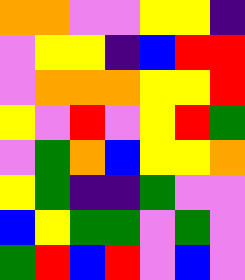[["orange", "orange", "violet", "violet", "yellow", "yellow", "indigo"], ["violet", "yellow", "yellow", "indigo", "blue", "red", "red"], ["violet", "orange", "orange", "orange", "yellow", "yellow", "red"], ["yellow", "violet", "red", "violet", "yellow", "red", "green"], ["violet", "green", "orange", "blue", "yellow", "yellow", "orange"], ["yellow", "green", "indigo", "indigo", "green", "violet", "violet"], ["blue", "yellow", "green", "green", "violet", "green", "violet"], ["green", "red", "blue", "red", "violet", "blue", "violet"]]